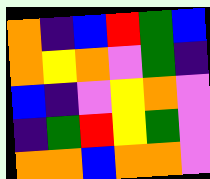[["orange", "indigo", "blue", "red", "green", "blue"], ["orange", "yellow", "orange", "violet", "green", "indigo"], ["blue", "indigo", "violet", "yellow", "orange", "violet"], ["indigo", "green", "red", "yellow", "green", "violet"], ["orange", "orange", "blue", "orange", "orange", "violet"]]